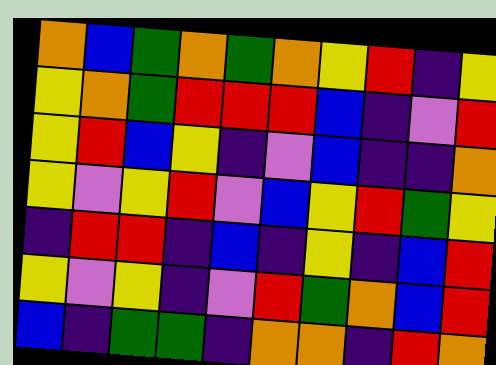[["orange", "blue", "green", "orange", "green", "orange", "yellow", "red", "indigo", "yellow"], ["yellow", "orange", "green", "red", "red", "red", "blue", "indigo", "violet", "red"], ["yellow", "red", "blue", "yellow", "indigo", "violet", "blue", "indigo", "indigo", "orange"], ["yellow", "violet", "yellow", "red", "violet", "blue", "yellow", "red", "green", "yellow"], ["indigo", "red", "red", "indigo", "blue", "indigo", "yellow", "indigo", "blue", "red"], ["yellow", "violet", "yellow", "indigo", "violet", "red", "green", "orange", "blue", "red"], ["blue", "indigo", "green", "green", "indigo", "orange", "orange", "indigo", "red", "orange"]]